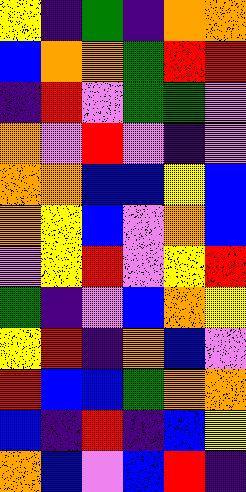[["yellow", "indigo", "green", "indigo", "orange", "orange"], ["blue", "orange", "orange", "green", "red", "red"], ["indigo", "red", "violet", "green", "green", "violet"], ["orange", "violet", "red", "violet", "indigo", "violet"], ["orange", "orange", "blue", "blue", "yellow", "blue"], ["orange", "yellow", "blue", "violet", "orange", "blue"], ["violet", "yellow", "red", "violet", "yellow", "red"], ["green", "indigo", "violet", "blue", "orange", "yellow"], ["yellow", "red", "indigo", "orange", "blue", "violet"], ["red", "blue", "blue", "green", "orange", "orange"], ["blue", "indigo", "red", "indigo", "blue", "yellow"], ["orange", "blue", "violet", "blue", "red", "indigo"]]